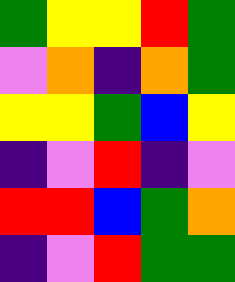[["green", "yellow", "yellow", "red", "green"], ["violet", "orange", "indigo", "orange", "green"], ["yellow", "yellow", "green", "blue", "yellow"], ["indigo", "violet", "red", "indigo", "violet"], ["red", "red", "blue", "green", "orange"], ["indigo", "violet", "red", "green", "green"]]